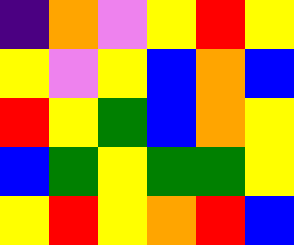[["indigo", "orange", "violet", "yellow", "red", "yellow"], ["yellow", "violet", "yellow", "blue", "orange", "blue"], ["red", "yellow", "green", "blue", "orange", "yellow"], ["blue", "green", "yellow", "green", "green", "yellow"], ["yellow", "red", "yellow", "orange", "red", "blue"]]